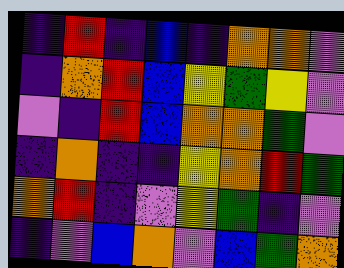[["indigo", "red", "indigo", "blue", "indigo", "orange", "orange", "violet"], ["indigo", "orange", "red", "blue", "yellow", "green", "yellow", "violet"], ["violet", "indigo", "red", "blue", "orange", "orange", "green", "violet"], ["indigo", "orange", "indigo", "indigo", "yellow", "orange", "red", "green"], ["orange", "red", "indigo", "violet", "yellow", "green", "indigo", "violet"], ["indigo", "violet", "blue", "orange", "violet", "blue", "green", "orange"]]